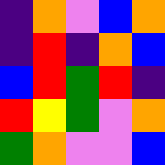[["indigo", "orange", "violet", "blue", "orange"], ["indigo", "red", "indigo", "orange", "blue"], ["blue", "red", "green", "red", "indigo"], ["red", "yellow", "green", "violet", "orange"], ["green", "orange", "violet", "violet", "blue"]]